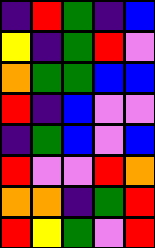[["indigo", "red", "green", "indigo", "blue"], ["yellow", "indigo", "green", "red", "violet"], ["orange", "green", "green", "blue", "blue"], ["red", "indigo", "blue", "violet", "violet"], ["indigo", "green", "blue", "violet", "blue"], ["red", "violet", "violet", "red", "orange"], ["orange", "orange", "indigo", "green", "red"], ["red", "yellow", "green", "violet", "red"]]